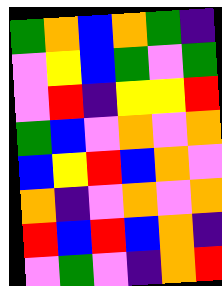[["green", "orange", "blue", "orange", "green", "indigo"], ["violet", "yellow", "blue", "green", "violet", "green"], ["violet", "red", "indigo", "yellow", "yellow", "red"], ["green", "blue", "violet", "orange", "violet", "orange"], ["blue", "yellow", "red", "blue", "orange", "violet"], ["orange", "indigo", "violet", "orange", "violet", "orange"], ["red", "blue", "red", "blue", "orange", "indigo"], ["violet", "green", "violet", "indigo", "orange", "red"]]